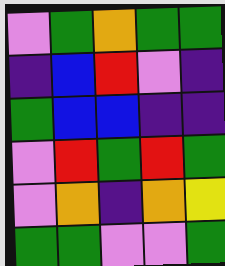[["violet", "green", "orange", "green", "green"], ["indigo", "blue", "red", "violet", "indigo"], ["green", "blue", "blue", "indigo", "indigo"], ["violet", "red", "green", "red", "green"], ["violet", "orange", "indigo", "orange", "yellow"], ["green", "green", "violet", "violet", "green"]]